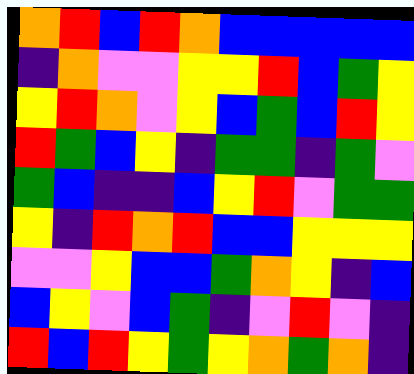[["orange", "red", "blue", "red", "orange", "blue", "blue", "blue", "blue", "blue"], ["indigo", "orange", "violet", "violet", "yellow", "yellow", "red", "blue", "green", "yellow"], ["yellow", "red", "orange", "violet", "yellow", "blue", "green", "blue", "red", "yellow"], ["red", "green", "blue", "yellow", "indigo", "green", "green", "indigo", "green", "violet"], ["green", "blue", "indigo", "indigo", "blue", "yellow", "red", "violet", "green", "green"], ["yellow", "indigo", "red", "orange", "red", "blue", "blue", "yellow", "yellow", "yellow"], ["violet", "violet", "yellow", "blue", "blue", "green", "orange", "yellow", "indigo", "blue"], ["blue", "yellow", "violet", "blue", "green", "indigo", "violet", "red", "violet", "indigo"], ["red", "blue", "red", "yellow", "green", "yellow", "orange", "green", "orange", "indigo"]]